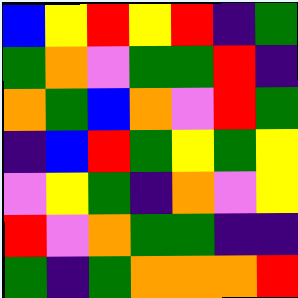[["blue", "yellow", "red", "yellow", "red", "indigo", "green"], ["green", "orange", "violet", "green", "green", "red", "indigo"], ["orange", "green", "blue", "orange", "violet", "red", "green"], ["indigo", "blue", "red", "green", "yellow", "green", "yellow"], ["violet", "yellow", "green", "indigo", "orange", "violet", "yellow"], ["red", "violet", "orange", "green", "green", "indigo", "indigo"], ["green", "indigo", "green", "orange", "orange", "orange", "red"]]